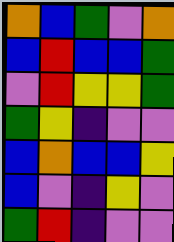[["orange", "blue", "green", "violet", "orange"], ["blue", "red", "blue", "blue", "green"], ["violet", "red", "yellow", "yellow", "green"], ["green", "yellow", "indigo", "violet", "violet"], ["blue", "orange", "blue", "blue", "yellow"], ["blue", "violet", "indigo", "yellow", "violet"], ["green", "red", "indigo", "violet", "violet"]]